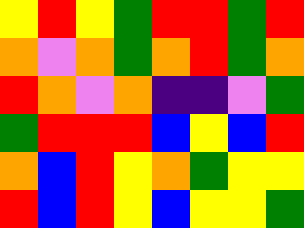[["yellow", "red", "yellow", "green", "red", "red", "green", "red"], ["orange", "violet", "orange", "green", "orange", "red", "green", "orange"], ["red", "orange", "violet", "orange", "indigo", "indigo", "violet", "green"], ["green", "red", "red", "red", "blue", "yellow", "blue", "red"], ["orange", "blue", "red", "yellow", "orange", "green", "yellow", "yellow"], ["red", "blue", "red", "yellow", "blue", "yellow", "yellow", "green"]]